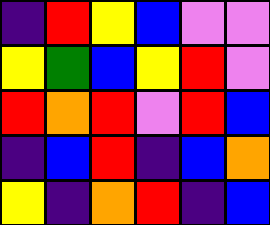[["indigo", "red", "yellow", "blue", "violet", "violet"], ["yellow", "green", "blue", "yellow", "red", "violet"], ["red", "orange", "red", "violet", "red", "blue"], ["indigo", "blue", "red", "indigo", "blue", "orange"], ["yellow", "indigo", "orange", "red", "indigo", "blue"]]